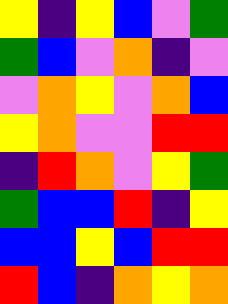[["yellow", "indigo", "yellow", "blue", "violet", "green"], ["green", "blue", "violet", "orange", "indigo", "violet"], ["violet", "orange", "yellow", "violet", "orange", "blue"], ["yellow", "orange", "violet", "violet", "red", "red"], ["indigo", "red", "orange", "violet", "yellow", "green"], ["green", "blue", "blue", "red", "indigo", "yellow"], ["blue", "blue", "yellow", "blue", "red", "red"], ["red", "blue", "indigo", "orange", "yellow", "orange"]]